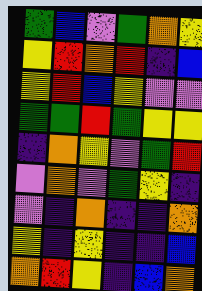[["green", "blue", "violet", "green", "orange", "yellow"], ["yellow", "red", "orange", "red", "indigo", "blue"], ["yellow", "red", "blue", "yellow", "violet", "violet"], ["green", "green", "red", "green", "yellow", "yellow"], ["indigo", "orange", "yellow", "violet", "green", "red"], ["violet", "orange", "violet", "green", "yellow", "indigo"], ["violet", "indigo", "orange", "indigo", "indigo", "orange"], ["yellow", "indigo", "yellow", "indigo", "indigo", "blue"], ["orange", "red", "yellow", "indigo", "blue", "orange"]]